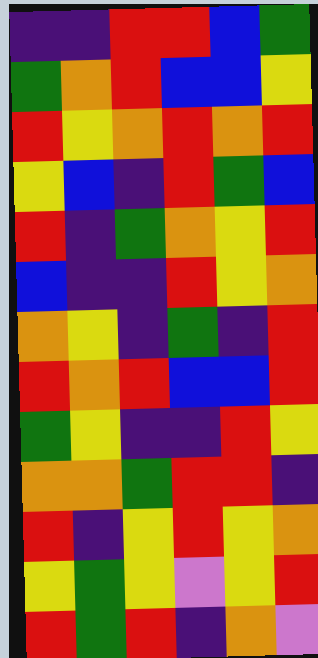[["indigo", "indigo", "red", "red", "blue", "green"], ["green", "orange", "red", "blue", "blue", "yellow"], ["red", "yellow", "orange", "red", "orange", "red"], ["yellow", "blue", "indigo", "red", "green", "blue"], ["red", "indigo", "green", "orange", "yellow", "red"], ["blue", "indigo", "indigo", "red", "yellow", "orange"], ["orange", "yellow", "indigo", "green", "indigo", "red"], ["red", "orange", "red", "blue", "blue", "red"], ["green", "yellow", "indigo", "indigo", "red", "yellow"], ["orange", "orange", "green", "red", "red", "indigo"], ["red", "indigo", "yellow", "red", "yellow", "orange"], ["yellow", "green", "yellow", "violet", "yellow", "red"], ["red", "green", "red", "indigo", "orange", "violet"]]